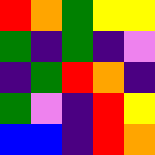[["red", "orange", "green", "yellow", "yellow"], ["green", "indigo", "green", "indigo", "violet"], ["indigo", "green", "red", "orange", "indigo"], ["green", "violet", "indigo", "red", "yellow"], ["blue", "blue", "indigo", "red", "orange"]]